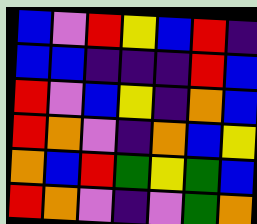[["blue", "violet", "red", "yellow", "blue", "red", "indigo"], ["blue", "blue", "indigo", "indigo", "indigo", "red", "blue"], ["red", "violet", "blue", "yellow", "indigo", "orange", "blue"], ["red", "orange", "violet", "indigo", "orange", "blue", "yellow"], ["orange", "blue", "red", "green", "yellow", "green", "blue"], ["red", "orange", "violet", "indigo", "violet", "green", "orange"]]